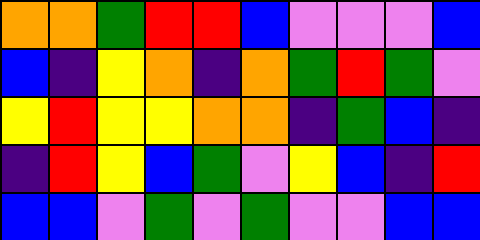[["orange", "orange", "green", "red", "red", "blue", "violet", "violet", "violet", "blue"], ["blue", "indigo", "yellow", "orange", "indigo", "orange", "green", "red", "green", "violet"], ["yellow", "red", "yellow", "yellow", "orange", "orange", "indigo", "green", "blue", "indigo"], ["indigo", "red", "yellow", "blue", "green", "violet", "yellow", "blue", "indigo", "red"], ["blue", "blue", "violet", "green", "violet", "green", "violet", "violet", "blue", "blue"]]